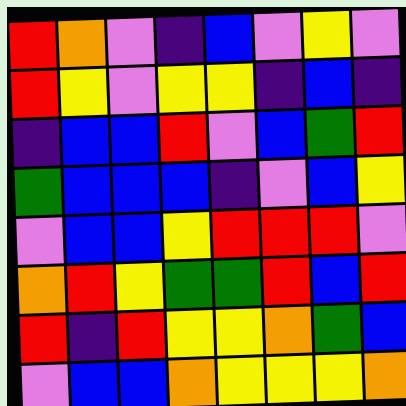[["red", "orange", "violet", "indigo", "blue", "violet", "yellow", "violet"], ["red", "yellow", "violet", "yellow", "yellow", "indigo", "blue", "indigo"], ["indigo", "blue", "blue", "red", "violet", "blue", "green", "red"], ["green", "blue", "blue", "blue", "indigo", "violet", "blue", "yellow"], ["violet", "blue", "blue", "yellow", "red", "red", "red", "violet"], ["orange", "red", "yellow", "green", "green", "red", "blue", "red"], ["red", "indigo", "red", "yellow", "yellow", "orange", "green", "blue"], ["violet", "blue", "blue", "orange", "yellow", "yellow", "yellow", "orange"]]